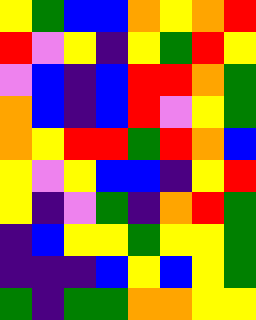[["yellow", "green", "blue", "blue", "orange", "yellow", "orange", "red"], ["red", "violet", "yellow", "indigo", "yellow", "green", "red", "yellow"], ["violet", "blue", "indigo", "blue", "red", "red", "orange", "green"], ["orange", "blue", "indigo", "blue", "red", "violet", "yellow", "green"], ["orange", "yellow", "red", "red", "green", "red", "orange", "blue"], ["yellow", "violet", "yellow", "blue", "blue", "indigo", "yellow", "red"], ["yellow", "indigo", "violet", "green", "indigo", "orange", "red", "green"], ["indigo", "blue", "yellow", "yellow", "green", "yellow", "yellow", "green"], ["indigo", "indigo", "indigo", "blue", "yellow", "blue", "yellow", "green"], ["green", "indigo", "green", "green", "orange", "orange", "yellow", "yellow"]]